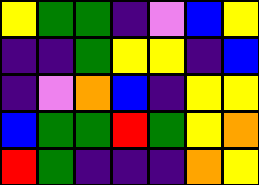[["yellow", "green", "green", "indigo", "violet", "blue", "yellow"], ["indigo", "indigo", "green", "yellow", "yellow", "indigo", "blue"], ["indigo", "violet", "orange", "blue", "indigo", "yellow", "yellow"], ["blue", "green", "green", "red", "green", "yellow", "orange"], ["red", "green", "indigo", "indigo", "indigo", "orange", "yellow"]]